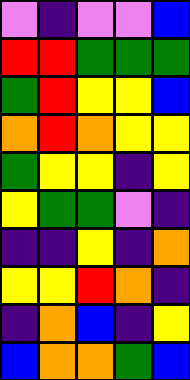[["violet", "indigo", "violet", "violet", "blue"], ["red", "red", "green", "green", "green"], ["green", "red", "yellow", "yellow", "blue"], ["orange", "red", "orange", "yellow", "yellow"], ["green", "yellow", "yellow", "indigo", "yellow"], ["yellow", "green", "green", "violet", "indigo"], ["indigo", "indigo", "yellow", "indigo", "orange"], ["yellow", "yellow", "red", "orange", "indigo"], ["indigo", "orange", "blue", "indigo", "yellow"], ["blue", "orange", "orange", "green", "blue"]]